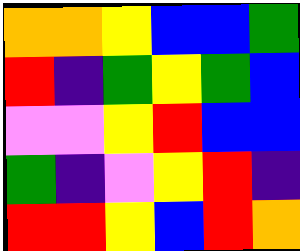[["orange", "orange", "yellow", "blue", "blue", "green"], ["red", "indigo", "green", "yellow", "green", "blue"], ["violet", "violet", "yellow", "red", "blue", "blue"], ["green", "indigo", "violet", "yellow", "red", "indigo"], ["red", "red", "yellow", "blue", "red", "orange"]]